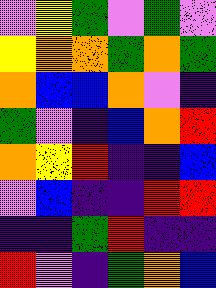[["violet", "yellow", "green", "violet", "green", "violet"], ["yellow", "orange", "orange", "green", "orange", "green"], ["orange", "blue", "blue", "orange", "violet", "indigo"], ["green", "violet", "indigo", "blue", "orange", "red"], ["orange", "yellow", "red", "indigo", "indigo", "blue"], ["violet", "blue", "indigo", "indigo", "red", "red"], ["indigo", "indigo", "green", "red", "indigo", "indigo"], ["red", "violet", "indigo", "green", "orange", "blue"]]